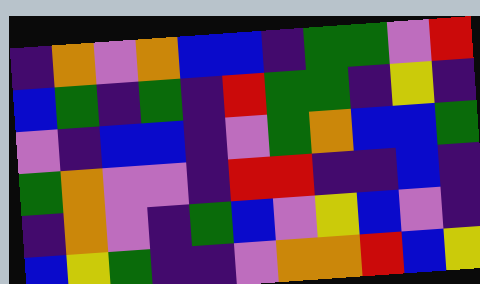[["indigo", "orange", "violet", "orange", "blue", "blue", "indigo", "green", "green", "violet", "red"], ["blue", "green", "indigo", "green", "indigo", "red", "green", "green", "indigo", "yellow", "indigo"], ["violet", "indigo", "blue", "blue", "indigo", "violet", "green", "orange", "blue", "blue", "green"], ["green", "orange", "violet", "violet", "indigo", "red", "red", "indigo", "indigo", "blue", "indigo"], ["indigo", "orange", "violet", "indigo", "green", "blue", "violet", "yellow", "blue", "violet", "indigo"], ["blue", "yellow", "green", "indigo", "indigo", "violet", "orange", "orange", "red", "blue", "yellow"]]